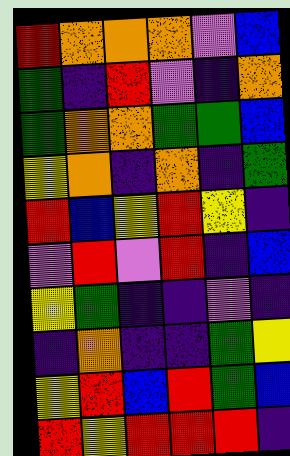[["red", "orange", "orange", "orange", "violet", "blue"], ["green", "indigo", "red", "violet", "indigo", "orange"], ["green", "orange", "orange", "green", "green", "blue"], ["yellow", "orange", "indigo", "orange", "indigo", "green"], ["red", "blue", "yellow", "red", "yellow", "indigo"], ["violet", "red", "violet", "red", "indigo", "blue"], ["yellow", "green", "indigo", "indigo", "violet", "indigo"], ["indigo", "orange", "indigo", "indigo", "green", "yellow"], ["yellow", "red", "blue", "red", "green", "blue"], ["red", "yellow", "red", "red", "red", "indigo"]]